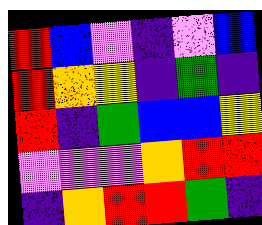[["red", "blue", "violet", "indigo", "violet", "blue"], ["red", "orange", "yellow", "indigo", "green", "indigo"], ["red", "indigo", "green", "blue", "blue", "yellow"], ["violet", "violet", "violet", "orange", "red", "red"], ["indigo", "orange", "red", "red", "green", "indigo"]]